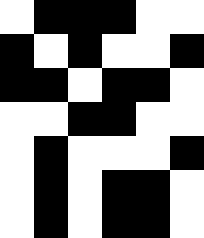[["white", "black", "black", "black", "white", "white"], ["black", "white", "black", "white", "white", "black"], ["black", "black", "white", "black", "black", "white"], ["white", "white", "black", "black", "white", "white"], ["white", "black", "white", "white", "white", "black"], ["white", "black", "white", "black", "black", "white"], ["white", "black", "white", "black", "black", "white"]]